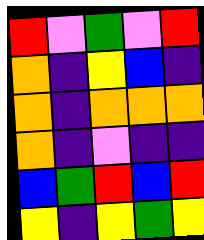[["red", "violet", "green", "violet", "red"], ["orange", "indigo", "yellow", "blue", "indigo"], ["orange", "indigo", "orange", "orange", "orange"], ["orange", "indigo", "violet", "indigo", "indigo"], ["blue", "green", "red", "blue", "red"], ["yellow", "indigo", "yellow", "green", "yellow"]]